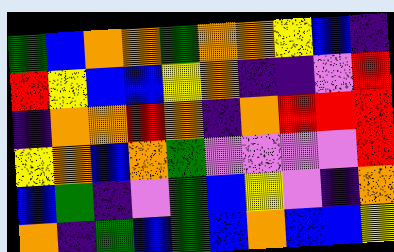[["green", "blue", "orange", "orange", "green", "orange", "orange", "yellow", "blue", "indigo"], ["red", "yellow", "blue", "blue", "yellow", "orange", "indigo", "indigo", "violet", "red"], ["indigo", "orange", "orange", "red", "orange", "indigo", "orange", "red", "red", "red"], ["yellow", "orange", "blue", "orange", "green", "violet", "violet", "violet", "violet", "red"], ["blue", "green", "indigo", "violet", "green", "blue", "yellow", "violet", "indigo", "orange"], ["orange", "indigo", "green", "blue", "green", "blue", "orange", "blue", "blue", "yellow"]]